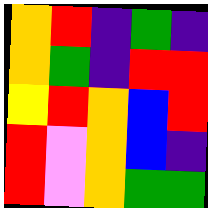[["orange", "red", "indigo", "green", "indigo"], ["orange", "green", "indigo", "red", "red"], ["yellow", "red", "orange", "blue", "red"], ["red", "violet", "orange", "blue", "indigo"], ["red", "violet", "orange", "green", "green"]]